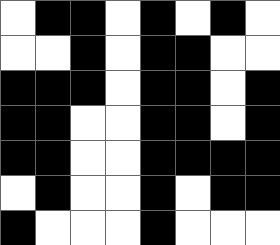[["white", "black", "black", "white", "black", "white", "black", "white"], ["white", "white", "black", "white", "black", "black", "white", "white"], ["black", "black", "black", "white", "black", "black", "white", "black"], ["black", "black", "white", "white", "black", "black", "white", "black"], ["black", "black", "white", "white", "black", "black", "black", "black"], ["white", "black", "white", "white", "black", "white", "black", "black"], ["black", "white", "white", "white", "black", "white", "white", "white"]]